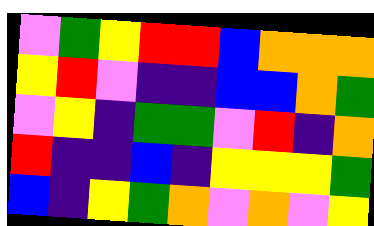[["violet", "green", "yellow", "red", "red", "blue", "orange", "orange", "orange"], ["yellow", "red", "violet", "indigo", "indigo", "blue", "blue", "orange", "green"], ["violet", "yellow", "indigo", "green", "green", "violet", "red", "indigo", "orange"], ["red", "indigo", "indigo", "blue", "indigo", "yellow", "yellow", "yellow", "green"], ["blue", "indigo", "yellow", "green", "orange", "violet", "orange", "violet", "yellow"]]